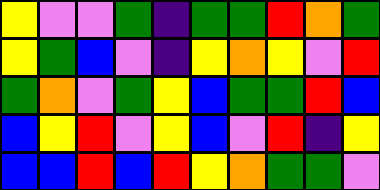[["yellow", "violet", "violet", "green", "indigo", "green", "green", "red", "orange", "green"], ["yellow", "green", "blue", "violet", "indigo", "yellow", "orange", "yellow", "violet", "red"], ["green", "orange", "violet", "green", "yellow", "blue", "green", "green", "red", "blue"], ["blue", "yellow", "red", "violet", "yellow", "blue", "violet", "red", "indigo", "yellow"], ["blue", "blue", "red", "blue", "red", "yellow", "orange", "green", "green", "violet"]]